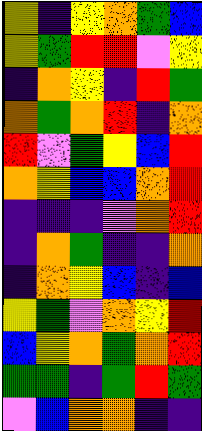[["yellow", "indigo", "yellow", "orange", "green", "blue"], ["yellow", "green", "red", "red", "violet", "yellow"], ["indigo", "orange", "yellow", "indigo", "red", "green"], ["orange", "green", "orange", "red", "indigo", "orange"], ["red", "violet", "green", "yellow", "blue", "red"], ["orange", "yellow", "blue", "blue", "orange", "red"], ["indigo", "indigo", "indigo", "violet", "orange", "red"], ["indigo", "orange", "green", "indigo", "indigo", "orange"], ["indigo", "orange", "yellow", "blue", "indigo", "blue"], ["yellow", "green", "violet", "orange", "yellow", "red"], ["blue", "yellow", "orange", "green", "orange", "red"], ["green", "green", "indigo", "green", "red", "green"], ["violet", "blue", "orange", "orange", "indigo", "indigo"]]